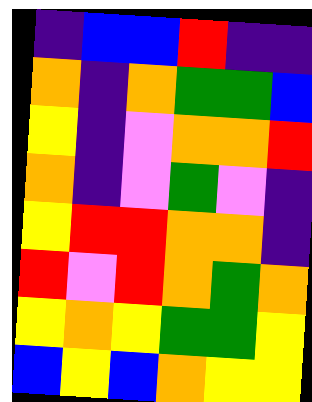[["indigo", "blue", "blue", "red", "indigo", "indigo"], ["orange", "indigo", "orange", "green", "green", "blue"], ["yellow", "indigo", "violet", "orange", "orange", "red"], ["orange", "indigo", "violet", "green", "violet", "indigo"], ["yellow", "red", "red", "orange", "orange", "indigo"], ["red", "violet", "red", "orange", "green", "orange"], ["yellow", "orange", "yellow", "green", "green", "yellow"], ["blue", "yellow", "blue", "orange", "yellow", "yellow"]]